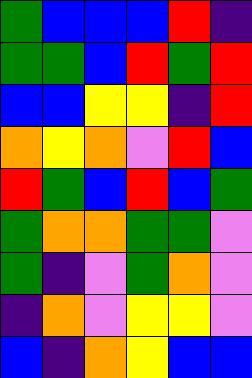[["green", "blue", "blue", "blue", "red", "indigo"], ["green", "green", "blue", "red", "green", "red"], ["blue", "blue", "yellow", "yellow", "indigo", "red"], ["orange", "yellow", "orange", "violet", "red", "blue"], ["red", "green", "blue", "red", "blue", "green"], ["green", "orange", "orange", "green", "green", "violet"], ["green", "indigo", "violet", "green", "orange", "violet"], ["indigo", "orange", "violet", "yellow", "yellow", "violet"], ["blue", "indigo", "orange", "yellow", "blue", "blue"]]